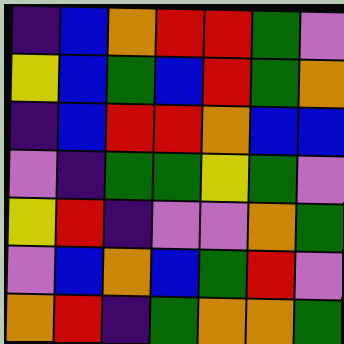[["indigo", "blue", "orange", "red", "red", "green", "violet"], ["yellow", "blue", "green", "blue", "red", "green", "orange"], ["indigo", "blue", "red", "red", "orange", "blue", "blue"], ["violet", "indigo", "green", "green", "yellow", "green", "violet"], ["yellow", "red", "indigo", "violet", "violet", "orange", "green"], ["violet", "blue", "orange", "blue", "green", "red", "violet"], ["orange", "red", "indigo", "green", "orange", "orange", "green"]]